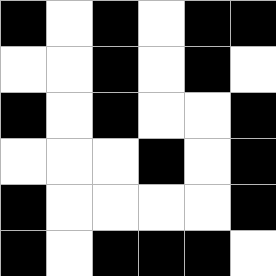[["black", "white", "black", "white", "black", "black"], ["white", "white", "black", "white", "black", "white"], ["black", "white", "black", "white", "white", "black"], ["white", "white", "white", "black", "white", "black"], ["black", "white", "white", "white", "white", "black"], ["black", "white", "black", "black", "black", "white"]]